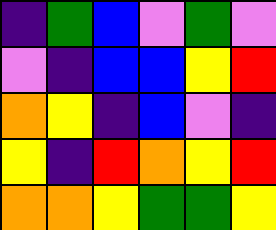[["indigo", "green", "blue", "violet", "green", "violet"], ["violet", "indigo", "blue", "blue", "yellow", "red"], ["orange", "yellow", "indigo", "blue", "violet", "indigo"], ["yellow", "indigo", "red", "orange", "yellow", "red"], ["orange", "orange", "yellow", "green", "green", "yellow"]]